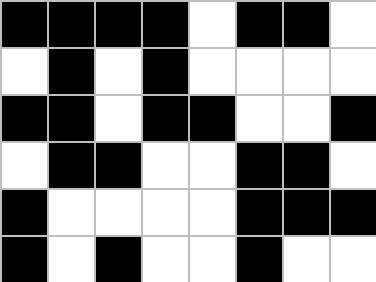[["black", "black", "black", "black", "white", "black", "black", "white"], ["white", "black", "white", "black", "white", "white", "white", "white"], ["black", "black", "white", "black", "black", "white", "white", "black"], ["white", "black", "black", "white", "white", "black", "black", "white"], ["black", "white", "white", "white", "white", "black", "black", "black"], ["black", "white", "black", "white", "white", "black", "white", "white"]]